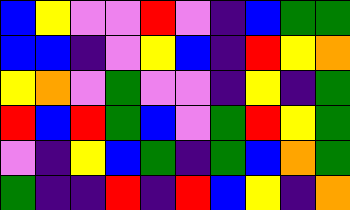[["blue", "yellow", "violet", "violet", "red", "violet", "indigo", "blue", "green", "green"], ["blue", "blue", "indigo", "violet", "yellow", "blue", "indigo", "red", "yellow", "orange"], ["yellow", "orange", "violet", "green", "violet", "violet", "indigo", "yellow", "indigo", "green"], ["red", "blue", "red", "green", "blue", "violet", "green", "red", "yellow", "green"], ["violet", "indigo", "yellow", "blue", "green", "indigo", "green", "blue", "orange", "green"], ["green", "indigo", "indigo", "red", "indigo", "red", "blue", "yellow", "indigo", "orange"]]